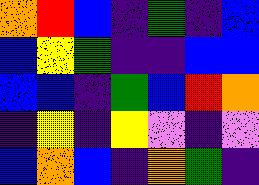[["orange", "red", "blue", "indigo", "green", "indigo", "blue"], ["blue", "yellow", "green", "indigo", "indigo", "blue", "blue"], ["blue", "blue", "indigo", "green", "blue", "red", "orange"], ["indigo", "yellow", "indigo", "yellow", "violet", "indigo", "violet"], ["blue", "orange", "blue", "indigo", "orange", "green", "indigo"]]